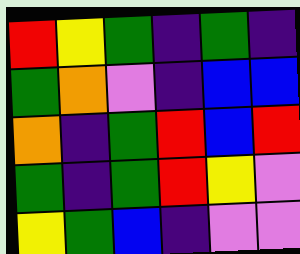[["red", "yellow", "green", "indigo", "green", "indigo"], ["green", "orange", "violet", "indigo", "blue", "blue"], ["orange", "indigo", "green", "red", "blue", "red"], ["green", "indigo", "green", "red", "yellow", "violet"], ["yellow", "green", "blue", "indigo", "violet", "violet"]]